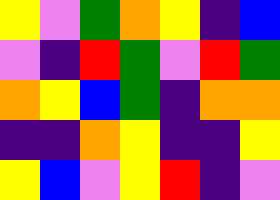[["yellow", "violet", "green", "orange", "yellow", "indigo", "blue"], ["violet", "indigo", "red", "green", "violet", "red", "green"], ["orange", "yellow", "blue", "green", "indigo", "orange", "orange"], ["indigo", "indigo", "orange", "yellow", "indigo", "indigo", "yellow"], ["yellow", "blue", "violet", "yellow", "red", "indigo", "violet"]]